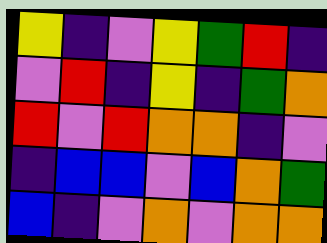[["yellow", "indigo", "violet", "yellow", "green", "red", "indigo"], ["violet", "red", "indigo", "yellow", "indigo", "green", "orange"], ["red", "violet", "red", "orange", "orange", "indigo", "violet"], ["indigo", "blue", "blue", "violet", "blue", "orange", "green"], ["blue", "indigo", "violet", "orange", "violet", "orange", "orange"]]